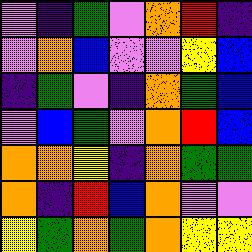[["violet", "indigo", "green", "violet", "orange", "red", "indigo"], ["violet", "orange", "blue", "violet", "violet", "yellow", "blue"], ["indigo", "green", "violet", "indigo", "orange", "green", "blue"], ["violet", "blue", "green", "violet", "orange", "red", "blue"], ["orange", "orange", "yellow", "indigo", "orange", "green", "green"], ["orange", "indigo", "red", "blue", "orange", "violet", "violet"], ["yellow", "green", "orange", "green", "orange", "yellow", "yellow"]]